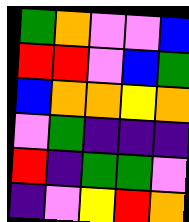[["green", "orange", "violet", "violet", "blue"], ["red", "red", "violet", "blue", "green"], ["blue", "orange", "orange", "yellow", "orange"], ["violet", "green", "indigo", "indigo", "indigo"], ["red", "indigo", "green", "green", "violet"], ["indigo", "violet", "yellow", "red", "orange"]]